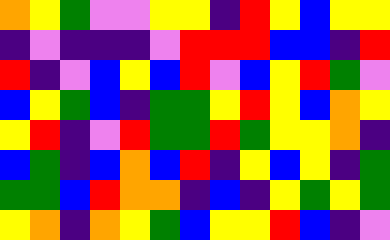[["orange", "yellow", "green", "violet", "violet", "yellow", "yellow", "indigo", "red", "yellow", "blue", "yellow", "yellow"], ["indigo", "violet", "indigo", "indigo", "indigo", "violet", "red", "red", "red", "blue", "blue", "indigo", "red"], ["red", "indigo", "violet", "blue", "yellow", "blue", "red", "violet", "blue", "yellow", "red", "green", "violet"], ["blue", "yellow", "green", "blue", "indigo", "green", "green", "yellow", "red", "yellow", "blue", "orange", "yellow"], ["yellow", "red", "indigo", "violet", "red", "green", "green", "red", "green", "yellow", "yellow", "orange", "indigo"], ["blue", "green", "indigo", "blue", "orange", "blue", "red", "indigo", "yellow", "blue", "yellow", "indigo", "green"], ["green", "green", "blue", "red", "orange", "orange", "indigo", "blue", "indigo", "yellow", "green", "yellow", "green"], ["yellow", "orange", "indigo", "orange", "yellow", "green", "blue", "yellow", "yellow", "red", "blue", "indigo", "violet"]]